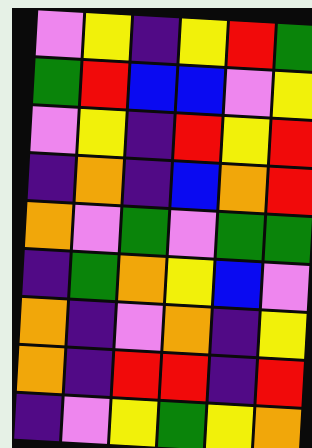[["violet", "yellow", "indigo", "yellow", "red", "green"], ["green", "red", "blue", "blue", "violet", "yellow"], ["violet", "yellow", "indigo", "red", "yellow", "red"], ["indigo", "orange", "indigo", "blue", "orange", "red"], ["orange", "violet", "green", "violet", "green", "green"], ["indigo", "green", "orange", "yellow", "blue", "violet"], ["orange", "indigo", "violet", "orange", "indigo", "yellow"], ["orange", "indigo", "red", "red", "indigo", "red"], ["indigo", "violet", "yellow", "green", "yellow", "orange"]]